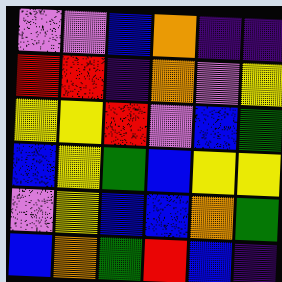[["violet", "violet", "blue", "orange", "indigo", "indigo"], ["red", "red", "indigo", "orange", "violet", "yellow"], ["yellow", "yellow", "red", "violet", "blue", "green"], ["blue", "yellow", "green", "blue", "yellow", "yellow"], ["violet", "yellow", "blue", "blue", "orange", "green"], ["blue", "orange", "green", "red", "blue", "indigo"]]